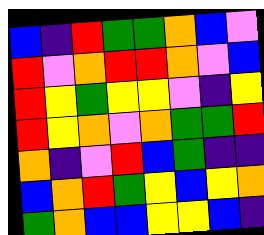[["blue", "indigo", "red", "green", "green", "orange", "blue", "violet"], ["red", "violet", "orange", "red", "red", "orange", "violet", "blue"], ["red", "yellow", "green", "yellow", "yellow", "violet", "indigo", "yellow"], ["red", "yellow", "orange", "violet", "orange", "green", "green", "red"], ["orange", "indigo", "violet", "red", "blue", "green", "indigo", "indigo"], ["blue", "orange", "red", "green", "yellow", "blue", "yellow", "orange"], ["green", "orange", "blue", "blue", "yellow", "yellow", "blue", "indigo"]]